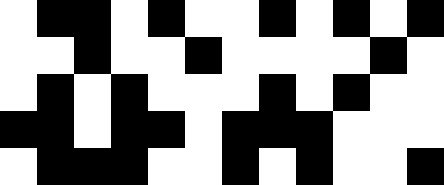[["white", "black", "black", "white", "black", "white", "white", "black", "white", "black", "white", "black"], ["white", "white", "black", "white", "white", "black", "white", "white", "white", "white", "black", "white"], ["white", "black", "white", "black", "white", "white", "white", "black", "white", "black", "white", "white"], ["black", "black", "white", "black", "black", "white", "black", "black", "black", "white", "white", "white"], ["white", "black", "black", "black", "white", "white", "black", "white", "black", "white", "white", "black"]]